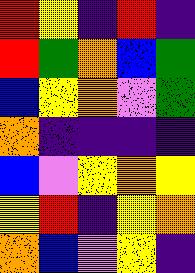[["red", "yellow", "indigo", "red", "indigo"], ["red", "green", "orange", "blue", "green"], ["blue", "yellow", "orange", "violet", "green"], ["orange", "indigo", "indigo", "indigo", "indigo"], ["blue", "violet", "yellow", "orange", "yellow"], ["yellow", "red", "indigo", "yellow", "orange"], ["orange", "blue", "violet", "yellow", "indigo"]]